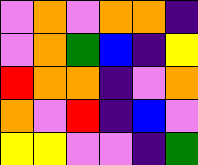[["violet", "orange", "violet", "orange", "orange", "indigo"], ["violet", "orange", "green", "blue", "indigo", "yellow"], ["red", "orange", "orange", "indigo", "violet", "orange"], ["orange", "violet", "red", "indigo", "blue", "violet"], ["yellow", "yellow", "violet", "violet", "indigo", "green"]]